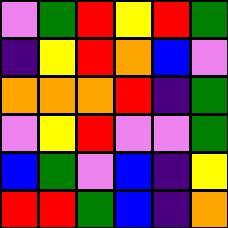[["violet", "green", "red", "yellow", "red", "green"], ["indigo", "yellow", "red", "orange", "blue", "violet"], ["orange", "orange", "orange", "red", "indigo", "green"], ["violet", "yellow", "red", "violet", "violet", "green"], ["blue", "green", "violet", "blue", "indigo", "yellow"], ["red", "red", "green", "blue", "indigo", "orange"]]